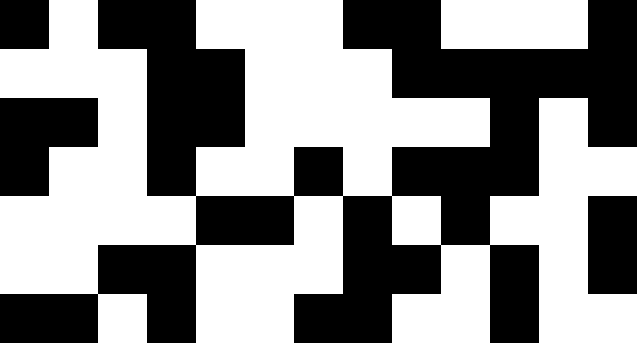[["black", "white", "black", "black", "white", "white", "white", "black", "black", "white", "white", "white", "black"], ["white", "white", "white", "black", "black", "white", "white", "white", "black", "black", "black", "black", "black"], ["black", "black", "white", "black", "black", "white", "white", "white", "white", "white", "black", "white", "black"], ["black", "white", "white", "black", "white", "white", "black", "white", "black", "black", "black", "white", "white"], ["white", "white", "white", "white", "black", "black", "white", "black", "white", "black", "white", "white", "black"], ["white", "white", "black", "black", "white", "white", "white", "black", "black", "white", "black", "white", "black"], ["black", "black", "white", "black", "white", "white", "black", "black", "white", "white", "black", "white", "white"]]